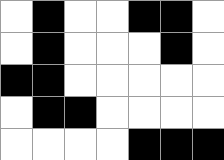[["white", "black", "white", "white", "black", "black", "white"], ["white", "black", "white", "white", "white", "black", "white"], ["black", "black", "white", "white", "white", "white", "white"], ["white", "black", "black", "white", "white", "white", "white"], ["white", "white", "white", "white", "black", "black", "black"]]